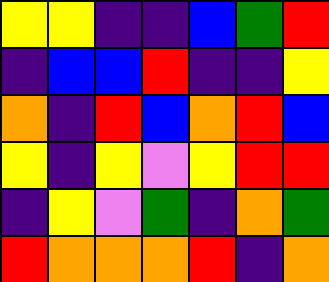[["yellow", "yellow", "indigo", "indigo", "blue", "green", "red"], ["indigo", "blue", "blue", "red", "indigo", "indigo", "yellow"], ["orange", "indigo", "red", "blue", "orange", "red", "blue"], ["yellow", "indigo", "yellow", "violet", "yellow", "red", "red"], ["indigo", "yellow", "violet", "green", "indigo", "orange", "green"], ["red", "orange", "orange", "orange", "red", "indigo", "orange"]]